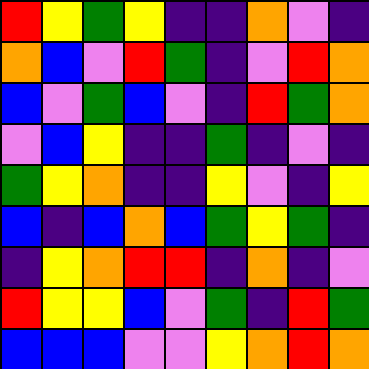[["red", "yellow", "green", "yellow", "indigo", "indigo", "orange", "violet", "indigo"], ["orange", "blue", "violet", "red", "green", "indigo", "violet", "red", "orange"], ["blue", "violet", "green", "blue", "violet", "indigo", "red", "green", "orange"], ["violet", "blue", "yellow", "indigo", "indigo", "green", "indigo", "violet", "indigo"], ["green", "yellow", "orange", "indigo", "indigo", "yellow", "violet", "indigo", "yellow"], ["blue", "indigo", "blue", "orange", "blue", "green", "yellow", "green", "indigo"], ["indigo", "yellow", "orange", "red", "red", "indigo", "orange", "indigo", "violet"], ["red", "yellow", "yellow", "blue", "violet", "green", "indigo", "red", "green"], ["blue", "blue", "blue", "violet", "violet", "yellow", "orange", "red", "orange"]]